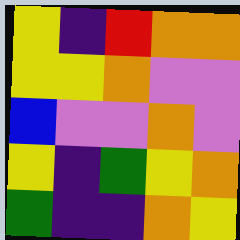[["yellow", "indigo", "red", "orange", "orange"], ["yellow", "yellow", "orange", "violet", "violet"], ["blue", "violet", "violet", "orange", "violet"], ["yellow", "indigo", "green", "yellow", "orange"], ["green", "indigo", "indigo", "orange", "yellow"]]